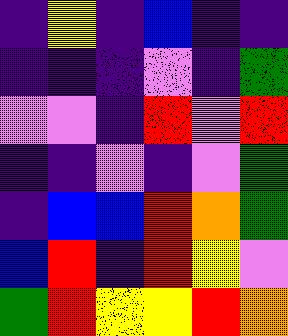[["indigo", "yellow", "indigo", "blue", "indigo", "indigo"], ["indigo", "indigo", "indigo", "violet", "indigo", "green"], ["violet", "violet", "indigo", "red", "violet", "red"], ["indigo", "indigo", "violet", "indigo", "violet", "green"], ["indigo", "blue", "blue", "red", "orange", "green"], ["blue", "red", "indigo", "red", "yellow", "violet"], ["green", "red", "yellow", "yellow", "red", "orange"]]